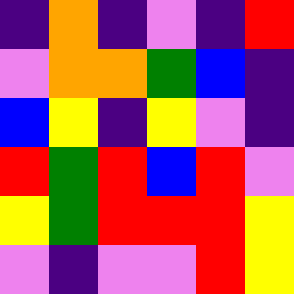[["indigo", "orange", "indigo", "violet", "indigo", "red"], ["violet", "orange", "orange", "green", "blue", "indigo"], ["blue", "yellow", "indigo", "yellow", "violet", "indigo"], ["red", "green", "red", "blue", "red", "violet"], ["yellow", "green", "red", "red", "red", "yellow"], ["violet", "indigo", "violet", "violet", "red", "yellow"]]